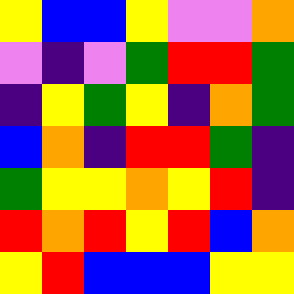[["yellow", "blue", "blue", "yellow", "violet", "violet", "orange"], ["violet", "indigo", "violet", "green", "red", "red", "green"], ["indigo", "yellow", "green", "yellow", "indigo", "orange", "green"], ["blue", "orange", "indigo", "red", "red", "green", "indigo"], ["green", "yellow", "yellow", "orange", "yellow", "red", "indigo"], ["red", "orange", "red", "yellow", "red", "blue", "orange"], ["yellow", "red", "blue", "blue", "blue", "yellow", "yellow"]]